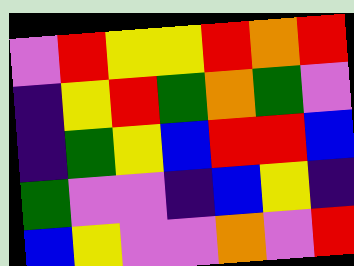[["violet", "red", "yellow", "yellow", "red", "orange", "red"], ["indigo", "yellow", "red", "green", "orange", "green", "violet"], ["indigo", "green", "yellow", "blue", "red", "red", "blue"], ["green", "violet", "violet", "indigo", "blue", "yellow", "indigo"], ["blue", "yellow", "violet", "violet", "orange", "violet", "red"]]